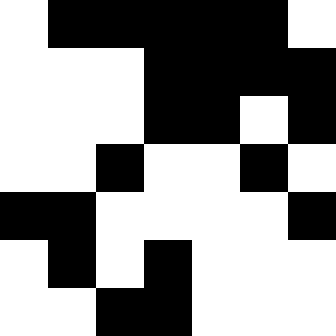[["white", "black", "black", "black", "black", "black", "white"], ["white", "white", "white", "black", "black", "black", "black"], ["white", "white", "white", "black", "black", "white", "black"], ["white", "white", "black", "white", "white", "black", "white"], ["black", "black", "white", "white", "white", "white", "black"], ["white", "black", "white", "black", "white", "white", "white"], ["white", "white", "black", "black", "white", "white", "white"]]